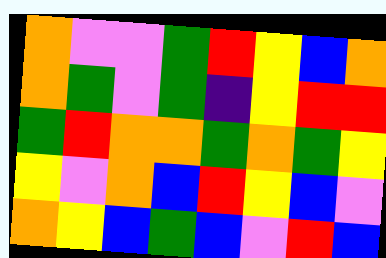[["orange", "violet", "violet", "green", "red", "yellow", "blue", "orange"], ["orange", "green", "violet", "green", "indigo", "yellow", "red", "red"], ["green", "red", "orange", "orange", "green", "orange", "green", "yellow"], ["yellow", "violet", "orange", "blue", "red", "yellow", "blue", "violet"], ["orange", "yellow", "blue", "green", "blue", "violet", "red", "blue"]]